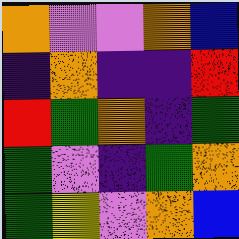[["orange", "violet", "violet", "orange", "blue"], ["indigo", "orange", "indigo", "indigo", "red"], ["red", "green", "orange", "indigo", "green"], ["green", "violet", "indigo", "green", "orange"], ["green", "yellow", "violet", "orange", "blue"]]